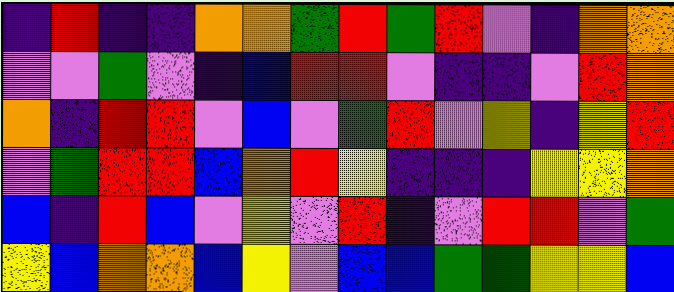[["indigo", "red", "indigo", "indigo", "orange", "orange", "green", "red", "green", "red", "violet", "indigo", "orange", "orange"], ["violet", "violet", "green", "violet", "indigo", "blue", "red", "red", "violet", "indigo", "indigo", "violet", "red", "orange"], ["orange", "indigo", "red", "red", "violet", "blue", "violet", "green", "red", "violet", "yellow", "indigo", "yellow", "red"], ["violet", "green", "red", "red", "blue", "orange", "red", "yellow", "indigo", "indigo", "indigo", "yellow", "yellow", "orange"], ["blue", "indigo", "red", "blue", "violet", "yellow", "violet", "red", "indigo", "violet", "red", "red", "violet", "green"], ["yellow", "blue", "orange", "orange", "blue", "yellow", "violet", "blue", "blue", "green", "green", "yellow", "yellow", "blue"]]